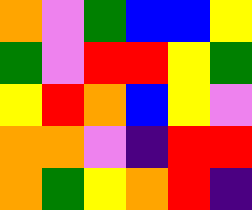[["orange", "violet", "green", "blue", "blue", "yellow"], ["green", "violet", "red", "red", "yellow", "green"], ["yellow", "red", "orange", "blue", "yellow", "violet"], ["orange", "orange", "violet", "indigo", "red", "red"], ["orange", "green", "yellow", "orange", "red", "indigo"]]